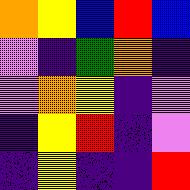[["orange", "yellow", "blue", "red", "blue"], ["violet", "indigo", "green", "orange", "indigo"], ["violet", "orange", "yellow", "indigo", "violet"], ["indigo", "yellow", "red", "indigo", "violet"], ["indigo", "yellow", "indigo", "indigo", "red"]]